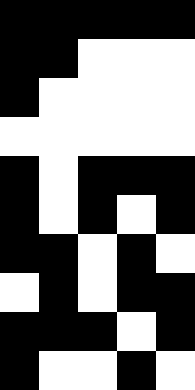[["black", "black", "black", "black", "black"], ["black", "black", "white", "white", "white"], ["black", "white", "white", "white", "white"], ["white", "white", "white", "white", "white"], ["black", "white", "black", "black", "black"], ["black", "white", "black", "white", "black"], ["black", "black", "white", "black", "white"], ["white", "black", "white", "black", "black"], ["black", "black", "black", "white", "black"], ["black", "white", "white", "black", "white"]]